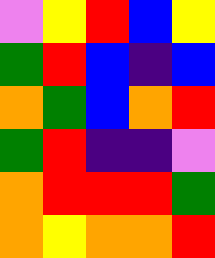[["violet", "yellow", "red", "blue", "yellow"], ["green", "red", "blue", "indigo", "blue"], ["orange", "green", "blue", "orange", "red"], ["green", "red", "indigo", "indigo", "violet"], ["orange", "red", "red", "red", "green"], ["orange", "yellow", "orange", "orange", "red"]]